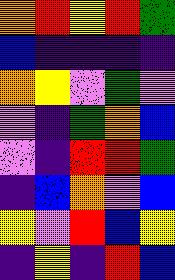[["orange", "red", "yellow", "red", "green"], ["blue", "indigo", "indigo", "indigo", "indigo"], ["orange", "yellow", "violet", "green", "violet"], ["violet", "indigo", "green", "orange", "blue"], ["violet", "indigo", "red", "red", "green"], ["indigo", "blue", "orange", "violet", "blue"], ["yellow", "violet", "red", "blue", "yellow"], ["indigo", "yellow", "indigo", "red", "blue"]]